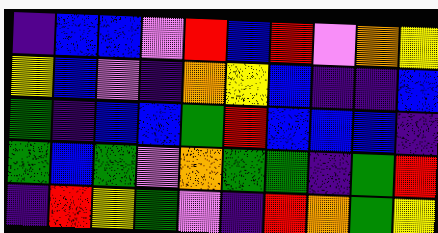[["indigo", "blue", "blue", "violet", "red", "blue", "red", "violet", "orange", "yellow"], ["yellow", "blue", "violet", "indigo", "orange", "yellow", "blue", "indigo", "indigo", "blue"], ["green", "indigo", "blue", "blue", "green", "red", "blue", "blue", "blue", "indigo"], ["green", "blue", "green", "violet", "orange", "green", "green", "indigo", "green", "red"], ["indigo", "red", "yellow", "green", "violet", "indigo", "red", "orange", "green", "yellow"]]